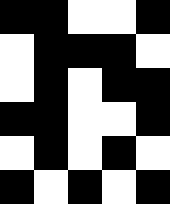[["black", "black", "white", "white", "black"], ["white", "black", "black", "black", "white"], ["white", "black", "white", "black", "black"], ["black", "black", "white", "white", "black"], ["white", "black", "white", "black", "white"], ["black", "white", "black", "white", "black"]]